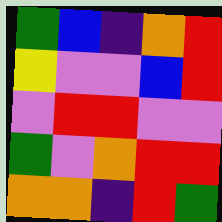[["green", "blue", "indigo", "orange", "red"], ["yellow", "violet", "violet", "blue", "red"], ["violet", "red", "red", "violet", "violet"], ["green", "violet", "orange", "red", "red"], ["orange", "orange", "indigo", "red", "green"]]